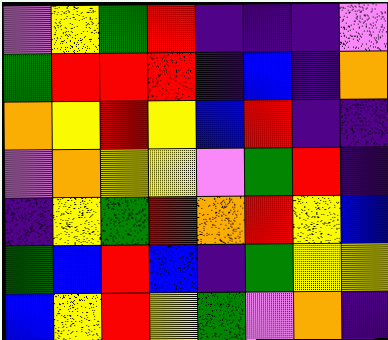[["violet", "yellow", "green", "red", "indigo", "indigo", "indigo", "violet"], ["green", "red", "red", "red", "indigo", "blue", "indigo", "orange"], ["orange", "yellow", "red", "yellow", "blue", "red", "indigo", "indigo"], ["violet", "orange", "yellow", "yellow", "violet", "green", "red", "indigo"], ["indigo", "yellow", "green", "red", "orange", "red", "yellow", "blue"], ["green", "blue", "red", "blue", "indigo", "green", "yellow", "yellow"], ["blue", "yellow", "red", "yellow", "green", "violet", "orange", "indigo"]]